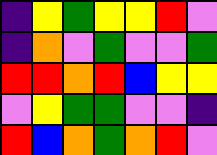[["indigo", "yellow", "green", "yellow", "yellow", "red", "violet"], ["indigo", "orange", "violet", "green", "violet", "violet", "green"], ["red", "red", "orange", "red", "blue", "yellow", "yellow"], ["violet", "yellow", "green", "green", "violet", "violet", "indigo"], ["red", "blue", "orange", "green", "orange", "red", "violet"]]